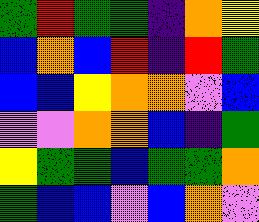[["green", "red", "green", "green", "indigo", "orange", "yellow"], ["blue", "orange", "blue", "red", "indigo", "red", "green"], ["blue", "blue", "yellow", "orange", "orange", "violet", "blue"], ["violet", "violet", "orange", "orange", "blue", "indigo", "green"], ["yellow", "green", "green", "blue", "green", "green", "orange"], ["green", "blue", "blue", "violet", "blue", "orange", "violet"]]